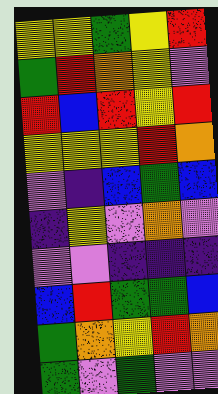[["yellow", "yellow", "green", "yellow", "red"], ["green", "red", "orange", "yellow", "violet"], ["red", "blue", "red", "yellow", "red"], ["yellow", "yellow", "yellow", "red", "orange"], ["violet", "indigo", "blue", "green", "blue"], ["indigo", "yellow", "violet", "orange", "violet"], ["violet", "violet", "indigo", "indigo", "indigo"], ["blue", "red", "green", "green", "blue"], ["green", "orange", "yellow", "red", "orange"], ["green", "violet", "green", "violet", "violet"]]